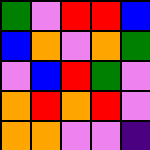[["green", "violet", "red", "red", "blue"], ["blue", "orange", "violet", "orange", "green"], ["violet", "blue", "red", "green", "violet"], ["orange", "red", "orange", "red", "violet"], ["orange", "orange", "violet", "violet", "indigo"]]